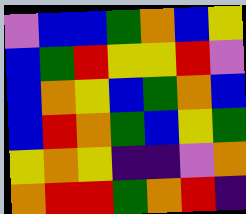[["violet", "blue", "blue", "green", "orange", "blue", "yellow"], ["blue", "green", "red", "yellow", "yellow", "red", "violet"], ["blue", "orange", "yellow", "blue", "green", "orange", "blue"], ["blue", "red", "orange", "green", "blue", "yellow", "green"], ["yellow", "orange", "yellow", "indigo", "indigo", "violet", "orange"], ["orange", "red", "red", "green", "orange", "red", "indigo"]]